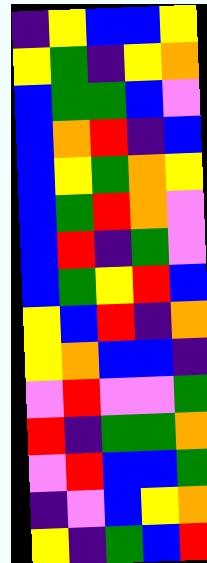[["indigo", "yellow", "blue", "blue", "yellow"], ["yellow", "green", "indigo", "yellow", "orange"], ["blue", "green", "green", "blue", "violet"], ["blue", "orange", "red", "indigo", "blue"], ["blue", "yellow", "green", "orange", "yellow"], ["blue", "green", "red", "orange", "violet"], ["blue", "red", "indigo", "green", "violet"], ["blue", "green", "yellow", "red", "blue"], ["yellow", "blue", "red", "indigo", "orange"], ["yellow", "orange", "blue", "blue", "indigo"], ["violet", "red", "violet", "violet", "green"], ["red", "indigo", "green", "green", "orange"], ["violet", "red", "blue", "blue", "green"], ["indigo", "violet", "blue", "yellow", "orange"], ["yellow", "indigo", "green", "blue", "red"]]